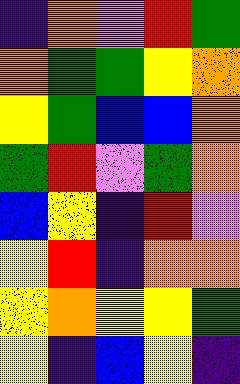[["indigo", "orange", "violet", "red", "green"], ["orange", "green", "green", "yellow", "orange"], ["yellow", "green", "blue", "blue", "orange"], ["green", "red", "violet", "green", "orange"], ["blue", "yellow", "indigo", "red", "violet"], ["yellow", "red", "indigo", "orange", "orange"], ["yellow", "orange", "yellow", "yellow", "green"], ["yellow", "indigo", "blue", "yellow", "indigo"]]